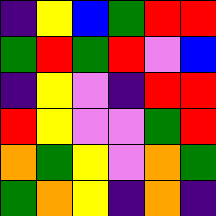[["indigo", "yellow", "blue", "green", "red", "red"], ["green", "red", "green", "red", "violet", "blue"], ["indigo", "yellow", "violet", "indigo", "red", "red"], ["red", "yellow", "violet", "violet", "green", "red"], ["orange", "green", "yellow", "violet", "orange", "green"], ["green", "orange", "yellow", "indigo", "orange", "indigo"]]